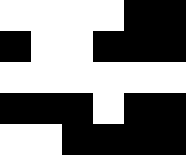[["white", "white", "white", "white", "black", "black"], ["black", "white", "white", "black", "black", "black"], ["white", "white", "white", "white", "white", "white"], ["black", "black", "black", "white", "black", "black"], ["white", "white", "black", "black", "black", "black"]]